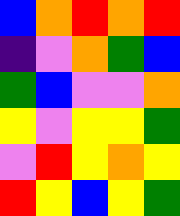[["blue", "orange", "red", "orange", "red"], ["indigo", "violet", "orange", "green", "blue"], ["green", "blue", "violet", "violet", "orange"], ["yellow", "violet", "yellow", "yellow", "green"], ["violet", "red", "yellow", "orange", "yellow"], ["red", "yellow", "blue", "yellow", "green"]]